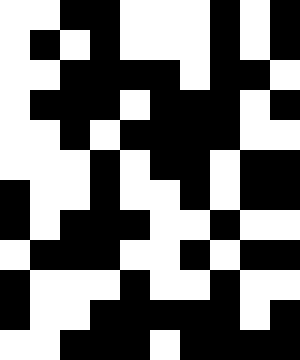[["white", "white", "black", "black", "white", "white", "white", "black", "white", "black"], ["white", "black", "white", "black", "white", "white", "white", "black", "white", "black"], ["white", "white", "black", "black", "black", "black", "white", "black", "black", "white"], ["white", "black", "black", "black", "white", "black", "black", "black", "white", "black"], ["white", "white", "black", "white", "black", "black", "black", "black", "white", "white"], ["white", "white", "white", "black", "white", "black", "black", "white", "black", "black"], ["black", "white", "white", "black", "white", "white", "black", "white", "black", "black"], ["black", "white", "black", "black", "black", "white", "white", "black", "white", "white"], ["white", "black", "black", "black", "white", "white", "black", "white", "black", "black"], ["black", "white", "white", "white", "black", "white", "white", "black", "white", "white"], ["black", "white", "white", "black", "black", "black", "black", "black", "white", "black"], ["white", "white", "black", "black", "black", "white", "black", "black", "black", "black"]]